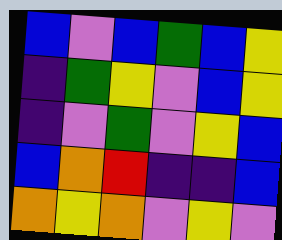[["blue", "violet", "blue", "green", "blue", "yellow"], ["indigo", "green", "yellow", "violet", "blue", "yellow"], ["indigo", "violet", "green", "violet", "yellow", "blue"], ["blue", "orange", "red", "indigo", "indigo", "blue"], ["orange", "yellow", "orange", "violet", "yellow", "violet"]]